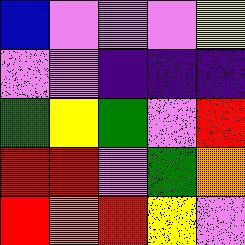[["blue", "violet", "violet", "violet", "yellow"], ["violet", "violet", "indigo", "indigo", "indigo"], ["green", "yellow", "green", "violet", "red"], ["red", "red", "violet", "green", "orange"], ["red", "orange", "red", "yellow", "violet"]]